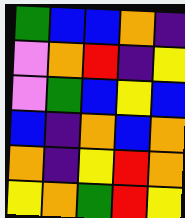[["green", "blue", "blue", "orange", "indigo"], ["violet", "orange", "red", "indigo", "yellow"], ["violet", "green", "blue", "yellow", "blue"], ["blue", "indigo", "orange", "blue", "orange"], ["orange", "indigo", "yellow", "red", "orange"], ["yellow", "orange", "green", "red", "yellow"]]